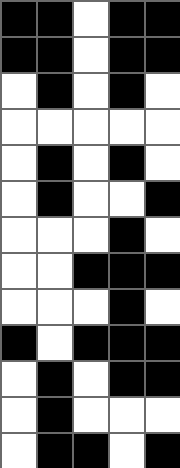[["black", "black", "white", "black", "black"], ["black", "black", "white", "black", "black"], ["white", "black", "white", "black", "white"], ["white", "white", "white", "white", "white"], ["white", "black", "white", "black", "white"], ["white", "black", "white", "white", "black"], ["white", "white", "white", "black", "white"], ["white", "white", "black", "black", "black"], ["white", "white", "white", "black", "white"], ["black", "white", "black", "black", "black"], ["white", "black", "white", "black", "black"], ["white", "black", "white", "white", "white"], ["white", "black", "black", "white", "black"]]